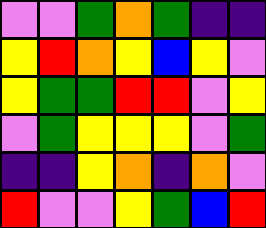[["violet", "violet", "green", "orange", "green", "indigo", "indigo"], ["yellow", "red", "orange", "yellow", "blue", "yellow", "violet"], ["yellow", "green", "green", "red", "red", "violet", "yellow"], ["violet", "green", "yellow", "yellow", "yellow", "violet", "green"], ["indigo", "indigo", "yellow", "orange", "indigo", "orange", "violet"], ["red", "violet", "violet", "yellow", "green", "blue", "red"]]